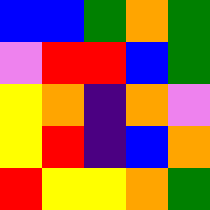[["blue", "blue", "green", "orange", "green"], ["violet", "red", "red", "blue", "green"], ["yellow", "orange", "indigo", "orange", "violet"], ["yellow", "red", "indigo", "blue", "orange"], ["red", "yellow", "yellow", "orange", "green"]]